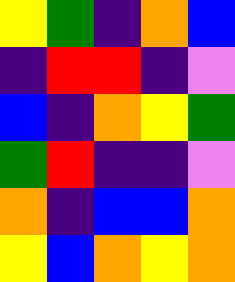[["yellow", "green", "indigo", "orange", "blue"], ["indigo", "red", "red", "indigo", "violet"], ["blue", "indigo", "orange", "yellow", "green"], ["green", "red", "indigo", "indigo", "violet"], ["orange", "indigo", "blue", "blue", "orange"], ["yellow", "blue", "orange", "yellow", "orange"]]